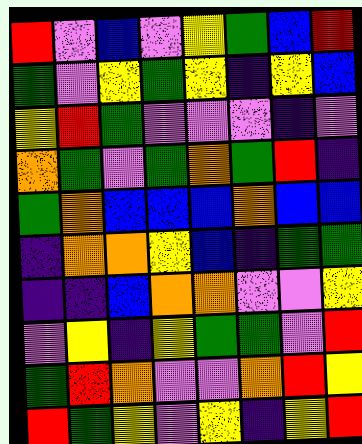[["red", "violet", "blue", "violet", "yellow", "green", "blue", "red"], ["green", "violet", "yellow", "green", "yellow", "indigo", "yellow", "blue"], ["yellow", "red", "green", "violet", "violet", "violet", "indigo", "violet"], ["orange", "green", "violet", "green", "orange", "green", "red", "indigo"], ["green", "orange", "blue", "blue", "blue", "orange", "blue", "blue"], ["indigo", "orange", "orange", "yellow", "blue", "indigo", "green", "green"], ["indigo", "indigo", "blue", "orange", "orange", "violet", "violet", "yellow"], ["violet", "yellow", "indigo", "yellow", "green", "green", "violet", "red"], ["green", "red", "orange", "violet", "violet", "orange", "red", "yellow"], ["red", "green", "yellow", "violet", "yellow", "indigo", "yellow", "red"]]